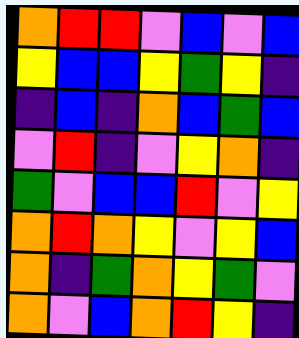[["orange", "red", "red", "violet", "blue", "violet", "blue"], ["yellow", "blue", "blue", "yellow", "green", "yellow", "indigo"], ["indigo", "blue", "indigo", "orange", "blue", "green", "blue"], ["violet", "red", "indigo", "violet", "yellow", "orange", "indigo"], ["green", "violet", "blue", "blue", "red", "violet", "yellow"], ["orange", "red", "orange", "yellow", "violet", "yellow", "blue"], ["orange", "indigo", "green", "orange", "yellow", "green", "violet"], ["orange", "violet", "blue", "orange", "red", "yellow", "indigo"]]